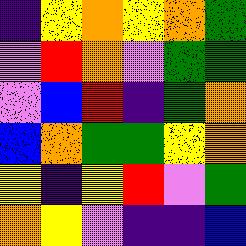[["indigo", "yellow", "orange", "yellow", "orange", "green"], ["violet", "red", "orange", "violet", "green", "green"], ["violet", "blue", "red", "indigo", "green", "orange"], ["blue", "orange", "green", "green", "yellow", "orange"], ["yellow", "indigo", "yellow", "red", "violet", "green"], ["orange", "yellow", "violet", "indigo", "indigo", "blue"]]